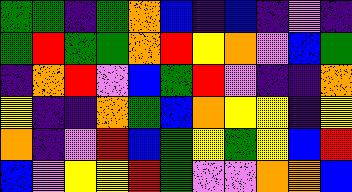[["green", "green", "indigo", "green", "orange", "blue", "indigo", "blue", "indigo", "violet", "indigo"], ["green", "red", "green", "green", "orange", "red", "yellow", "orange", "violet", "blue", "green"], ["indigo", "orange", "red", "violet", "blue", "green", "red", "violet", "indigo", "indigo", "orange"], ["yellow", "indigo", "indigo", "orange", "green", "blue", "orange", "yellow", "yellow", "indigo", "yellow"], ["orange", "indigo", "violet", "red", "blue", "green", "yellow", "green", "yellow", "blue", "red"], ["blue", "violet", "yellow", "yellow", "red", "green", "violet", "violet", "orange", "orange", "blue"]]